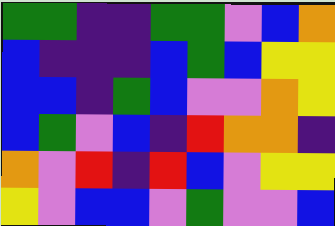[["green", "green", "indigo", "indigo", "green", "green", "violet", "blue", "orange"], ["blue", "indigo", "indigo", "indigo", "blue", "green", "blue", "yellow", "yellow"], ["blue", "blue", "indigo", "green", "blue", "violet", "violet", "orange", "yellow"], ["blue", "green", "violet", "blue", "indigo", "red", "orange", "orange", "indigo"], ["orange", "violet", "red", "indigo", "red", "blue", "violet", "yellow", "yellow"], ["yellow", "violet", "blue", "blue", "violet", "green", "violet", "violet", "blue"]]